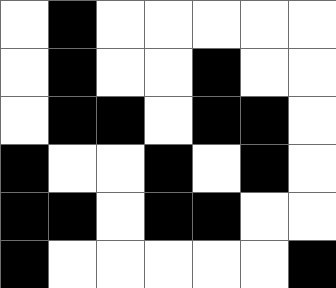[["white", "black", "white", "white", "white", "white", "white"], ["white", "black", "white", "white", "black", "white", "white"], ["white", "black", "black", "white", "black", "black", "white"], ["black", "white", "white", "black", "white", "black", "white"], ["black", "black", "white", "black", "black", "white", "white"], ["black", "white", "white", "white", "white", "white", "black"]]